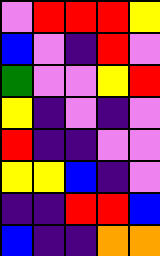[["violet", "red", "red", "red", "yellow"], ["blue", "violet", "indigo", "red", "violet"], ["green", "violet", "violet", "yellow", "red"], ["yellow", "indigo", "violet", "indigo", "violet"], ["red", "indigo", "indigo", "violet", "violet"], ["yellow", "yellow", "blue", "indigo", "violet"], ["indigo", "indigo", "red", "red", "blue"], ["blue", "indigo", "indigo", "orange", "orange"]]